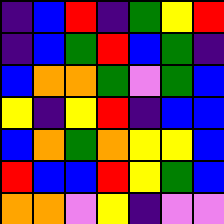[["indigo", "blue", "red", "indigo", "green", "yellow", "red"], ["indigo", "blue", "green", "red", "blue", "green", "indigo"], ["blue", "orange", "orange", "green", "violet", "green", "blue"], ["yellow", "indigo", "yellow", "red", "indigo", "blue", "blue"], ["blue", "orange", "green", "orange", "yellow", "yellow", "blue"], ["red", "blue", "blue", "red", "yellow", "green", "blue"], ["orange", "orange", "violet", "yellow", "indigo", "violet", "violet"]]